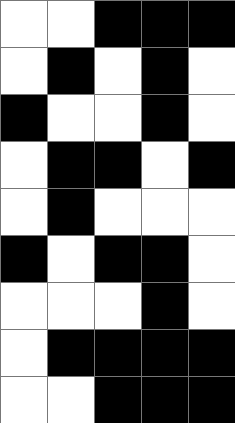[["white", "white", "black", "black", "black"], ["white", "black", "white", "black", "white"], ["black", "white", "white", "black", "white"], ["white", "black", "black", "white", "black"], ["white", "black", "white", "white", "white"], ["black", "white", "black", "black", "white"], ["white", "white", "white", "black", "white"], ["white", "black", "black", "black", "black"], ["white", "white", "black", "black", "black"]]